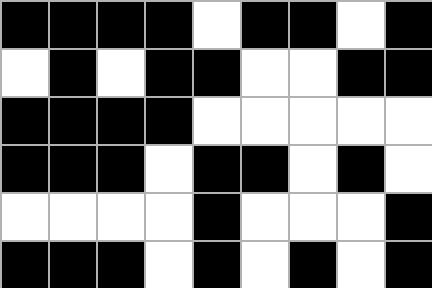[["black", "black", "black", "black", "white", "black", "black", "white", "black"], ["white", "black", "white", "black", "black", "white", "white", "black", "black"], ["black", "black", "black", "black", "white", "white", "white", "white", "white"], ["black", "black", "black", "white", "black", "black", "white", "black", "white"], ["white", "white", "white", "white", "black", "white", "white", "white", "black"], ["black", "black", "black", "white", "black", "white", "black", "white", "black"]]